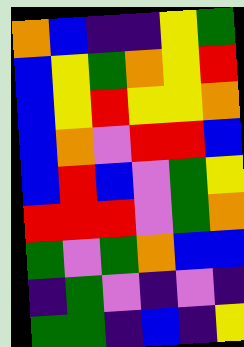[["orange", "blue", "indigo", "indigo", "yellow", "green"], ["blue", "yellow", "green", "orange", "yellow", "red"], ["blue", "yellow", "red", "yellow", "yellow", "orange"], ["blue", "orange", "violet", "red", "red", "blue"], ["blue", "red", "blue", "violet", "green", "yellow"], ["red", "red", "red", "violet", "green", "orange"], ["green", "violet", "green", "orange", "blue", "blue"], ["indigo", "green", "violet", "indigo", "violet", "indigo"], ["green", "green", "indigo", "blue", "indigo", "yellow"]]